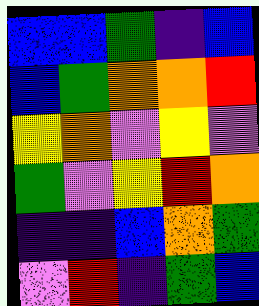[["blue", "blue", "green", "indigo", "blue"], ["blue", "green", "orange", "orange", "red"], ["yellow", "orange", "violet", "yellow", "violet"], ["green", "violet", "yellow", "red", "orange"], ["indigo", "indigo", "blue", "orange", "green"], ["violet", "red", "indigo", "green", "blue"]]